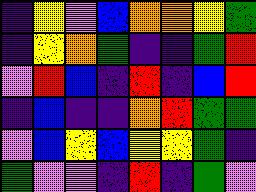[["indigo", "yellow", "violet", "blue", "orange", "orange", "yellow", "green"], ["indigo", "yellow", "orange", "green", "indigo", "indigo", "green", "red"], ["violet", "red", "blue", "indigo", "red", "indigo", "blue", "red"], ["indigo", "blue", "indigo", "indigo", "orange", "red", "green", "green"], ["violet", "blue", "yellow", "blue", "yellow", "yellow", "green", "indigo"], ["green", "violet", "violet", "indigo", "red", "indigo", "green", "violet"]]